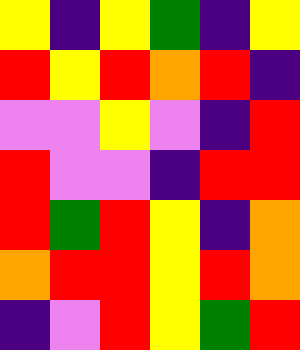[["yellow", "indigo", "yellow", "green", "indigo", "yellow"], ["red", "yellow", "red", "orange", "red", "indigo"], ["violet", "violet", "yellow", "violet", "indigo", "red"], ["red", "violet", "violet", "indigo", "red", "red"], ["red", "green", "red", "yellow", "indigo", "orange"], ["orange", "red", "red", "yellow", "red", "orange"], ["indigo", "violet", "red", "yellow", "green", "red"]]